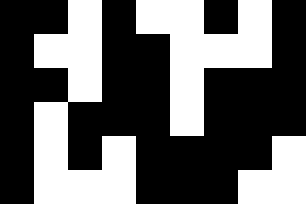[["black", "black", "white", "black", "white", "white", "black", "white", "black"], ["black", "white", "white", "black", "black", "white", "white", "white", "black"], ["black", "black", "white", "black", "black", "white", "black", "black", "black"], ["black", "white", "black", "black", "black", "white", "black", "black", "black"], ["black", "white", "black", "white", "black", "black", "black", "black", "white"], ["black", "white", "white", "white", "black", "black", "black", "white", "white"]]